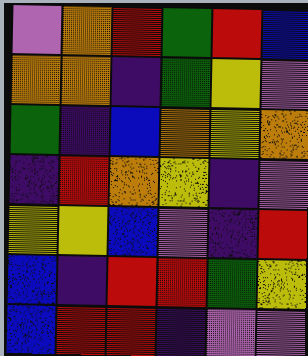[["violet", "orange", "red", "green", "red", "blue"], ["orange", "orange", "indigo", "green", "yellow", "violet"], ["green", "indigo", "blue", "orange", "yellow", "orange"], ["indigo", "red", "orange", "yellow", "indigo", "violet"], ["yellow", "yellow", "blue", "violet", "indigo", "red"], ["blue", "indigo", "red", "red", "green", "yellow"], ["blue", "red", "red", "indigo", "violet", "violet"]]